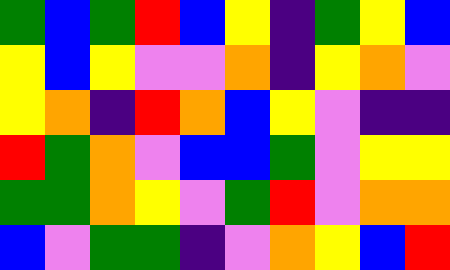[["green", "blue", "green", "red", "blue", "yellow", "indigo", "green", "yellow", "blue"], ["yellow", "blue", "yellow", "violet", "violet", "orange", "indigo", "yellow", "orange", "violet"], ["yellow", "orange", "indigo", "red", "orange", "blue", "yellow", "violet", "indigo", "indigo"], ["red", "green", "orange", "violet", "blue", "blue", "green", "violet", "yellow", "yellow"], ["green", "green", "orange", "yellow", "violet", "green", "red", "violet", "orange", "orange"], ["blue", "violet", "green", "green", "indigo", "violet", "orange", "yellow", "blue", "red"]]